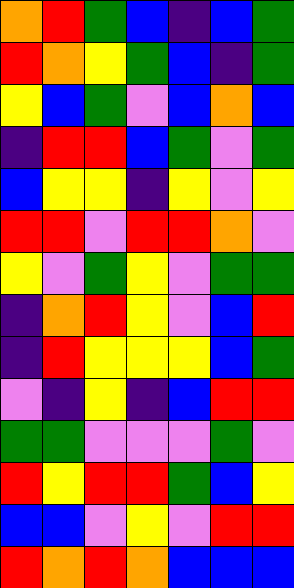[["orange", "red", "green", "blue", "indigo", "blue", "green"], ["red", "orange", "yellow", "green", "blue", "indigo", "green"], ["yellow", "blue", "green", "violet", "blue", "orange", "blue"], ["indigo", "red", "red", "blue", "green", "violet", "green"], ["blue", "yellow", "yellow", "indigo", "yellow", "violet", "yellow"], ["red", "red", "violet", "red", "red", "orange", "violet"], ["yellow", "violet", "green", "yellow", "violet", "green", "green"], ["indigo", "orange", "red", "yellow", "violet", "blue", "red"], ["indigo", "red", "yellow", "yellow", "yellow", "blue", "green"], ["violet", "indigo", "yellow", "indigo", "blue", "red", "red"], ["green", "green", "violet", "violet", "violet", "green", "violet"], ["red", "yellow", "red", "red", "green", "blue", "yellow"], ["blue", "blue", "violet", "yellow", "violet", "red", "red"], ["red", "orange", "red", "orange", "blue", "blue", "blue"]]